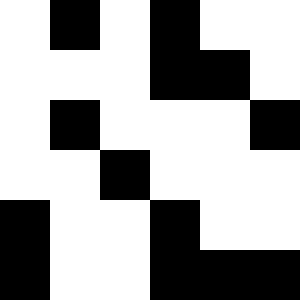[["white", "black", "white", "black", "white", "white"], ["white", "white", "white", "black", "black", "white"], ["white", "black", "white", "white", "white", "black"], ["white", "white", "black", "white", "white", "white"], ["black", "white", "white", "black", "white", "white"], ["black", "white", "white", "black", "black", "black"]]